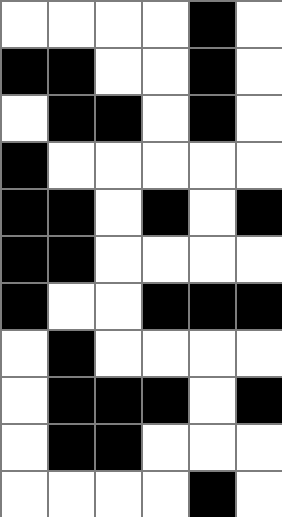[["white", "white", "white", "white", "black", "white"], ["black", "black", "white", "white", "black", "white"], ["white", "black", "black", "white", "black", "white"], ["black", "white", "white", "white", "white", "white"], ["black", "black", "white", "black", "white", "black"], ["black", "black", "white", "white", "white", "white"], ["black", "white", "white", "black", "black", "black"], ["white", "black", "white", "white", "white", "white"], ["white", "black", "black", "black", "white", "black"], ["white", "black", "black", "white", "white", "white"], ["white", "white", "white", "white", "black", "white"]]